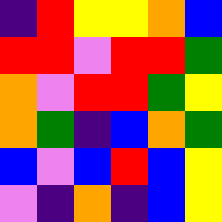[["indigo", "red", "yellow", "yellow", "orange", "blue"], ["red", "red", "violet", "red", "red", "green"], ["orange", "violet", "red", "red", "green", "yellow"], ["orange", "green", "indigo", "blue", "orange", "green"], ["blue", "violet", "blue", "red", "blue", "yellow"], ["violet", "indigo", "orange", "indigo", "blue", "yellow"]]